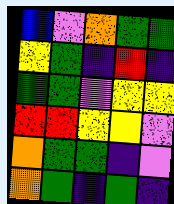[["blue", "violet", "orange", "green", "green"], ["yellow", "green", "indigo", "red", "indigo"], ["green", "green", "violet", "yellow", "yellow"], ["red", "red", "yellow", "yellow", "violet"], ["orange", "green", "green", "indigo", "violet"], ["orange", "green", "indigo", "green", "indigo"]]